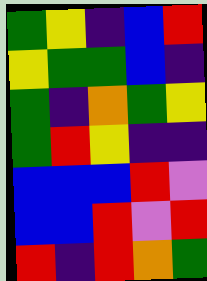[["green", "yellow", "indigo", "blue", "red"], ["yellow", "green", "green", "blue", "indigo"], ["green", "indigo", "orange", "green", "yellow"], ["green", "red", "yellow", "indigo", "indigo"], ["blue", "blue", "blue", "red", "violet"], ["blue", "blue", "red", "violet", "red"], ["red", "indigo", "red", "orange", "green"]]